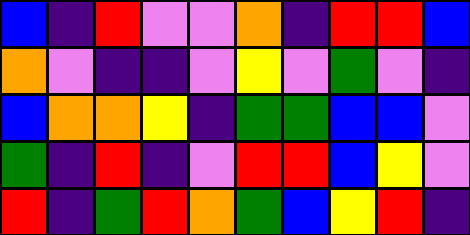[["blue", "indigo", "red", "violet", "violet", "orange", "indigo", "red", "red", "blue"], ["orange", "violet", "indigo", "indigo", "violet", "yellow", "violet", "green", "violet", "indigo"], ["blue", "orange", "orange", "yellow", "indigo", "green", "green", "blue", "blue", "violet"], ["green", "indigo", "red", "indigo", "violet", "red", "red", "blue", "yellow", "violet"], ["red", "indigo", "green", "red", "orange", "green", "blue", "yellow", "red", "indigo"]]